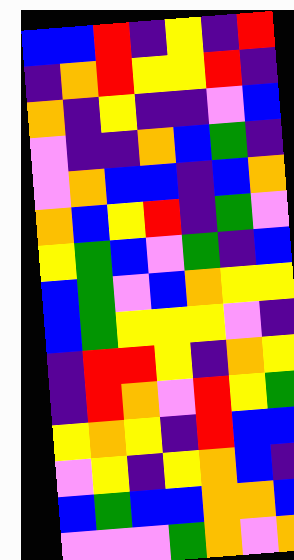[["blue", "blue", "red", "indigo", "yellow", "indigo", "red"], ["indigo", "orange", "red", "yellow", "yellow", "red", "indigo"], ["orange", "indigo", "yellow", "indigo", "indigo", "violet", "blue"], ["violet", "indigo", "indigo", "orange", "blue", "green", "indigo"], ["violet", "orange", "blue", "blue", "indigo", "blue", "orange"], ["orange", "blue", "yellow", "red", "indigo", "green", "violet"], ["yellow", "green", "blue", "violet", "green", "indigo", "blue"], ["blue", "green", "violet", "blue", "orange", "yellow", "yellow"], ["blue", "green", "yellow", "yellow", "yellow", "violet", "indigo"], ["indigo", "red", "red", "yellow", "indigo", "orange", "yellow"], ["indigo", "red", "orange", "violet", "red", "yellow", "green"], ["yellow", "orange", "yellow", "indigo", "red", "blue", "blue"], ["violet", "yellow", "indigo", "yellow", "orange", "blue", "indigo"], ["blue", "green", "blue", "blue", "orange", "orange", "blue"], ["violet", "violet", "violet", "green", "orange", "violet", "orange"]]